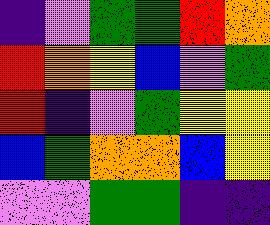[["indigo", "violet", "green", "green", "red", "orange"], ["red", "orange", "yellow", "blue", "violet", "green"], ["red", "indigo", "violet", "green", "yellow", "yellow"], ["blue", "green", "orange", "orange", "blue", "yellow"], ["violet", "violet", "green", "green", "indigo", "indigo"]]